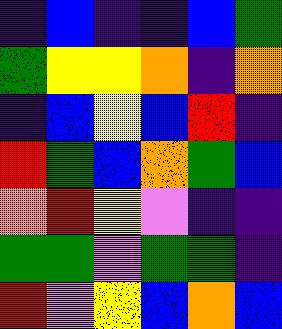[["indigo", "blue", "indigo", "indigo", "blue", "green"], ["green", "yellow", "yellow", "orange", "indigo", "orange"], ["indigo", "blue", "yellow", "blue", "red", "indigo"], ["red", "green", "blue", "orange", "green", "blue"], ["orange", "red", "yellow", "violet", "indigo", "indigo"], ["green", "green", "violet", "green", "green", "indigo"], ["red", "violet", "yellow", "blue", "orange", "blue"]]